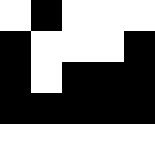[["white", "black", "white", "white", "white"], ["black", "white", "white", "white", "black"], ["black", "white", "black", "black", "black"], ["black", "black", "black", "black", "black"], ["white", "white", "white", "white", "white"]]